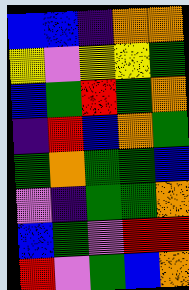[["blue", "blue", "indigo", "orange", "orange"], ["yellow", "violet", "yellow", "yellow", "green"], ["blue", "green", "red", "green", "orange"], ["indigo", "red", "blue", "orange", "green"], ["green", "orange", "green", "green", "blue"], ["violet", "indigo", "green", "green", "orange"], ["blue", "green", "violet", "red", "red"], ["red", "violet", "green", "blue", "orange"]]